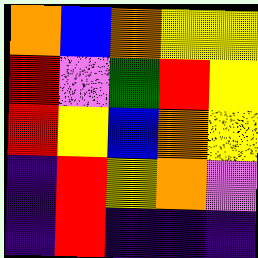[["orange", "blue", "orange", "yellow", "yellow"], ["red", "violet", "green", "red", "yellow"], ["red", "yellow", "blue", "orange", "yellow"], ["indigo", "red", "yellow", "orange", "violet"], ["indigo", "red", "indigo", "indigo", "indigo"]]